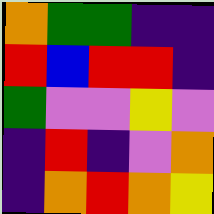[["orange", "green", "green", "indigo", "indigo"], ["red", "blue", "red", "red", "indigo"], ["green", "violet", "violet", "yellow", "violet"], ["indigo", "red", "indigo", "violet", "orange"], ["indigo", "orange", "red", "orange", "yellow"]]